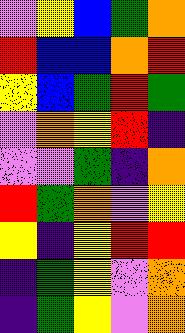[["violet", "yellow", "blue", "green", "orange"], ["red", "blue", "blue", "orange", "red"], ["yellow", "blue", "green", "red", "green"], ["violet", "orange", "yellow", "red", "indigo"], ["violet", "violet", "green", "indigo", "orange"], ["red", "green", "orange", "violet", "yellow"], ["yellow", "indigo", "yellow", "red", "red"], ["indigo", "green", "yellow", "violet", "orange"], ["indigo", "green", "yellow", "violet", "orange"]]